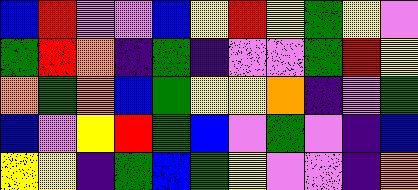[["blue", "red", "violet", "violet", "blue", "yellow", "red", "yellow", "green", "yellow", "violet"], ["green", "red", "orange", "indigo", "green", "indigo", "violet", "violet", "green", "red", "yellow"], ["orange", "green", "orange", "blue", "green", "yellow", "yellow", "orange", "indigo", "violet", "green"], ["blue", "violet", "yellow", "red", "green", "blue", "violet", "green", "violet", "indigo", "blue"], ["yellow", "yellow", "indigo", "green", "blue", "green", "yellow", "violet", "violet", "indigo", "orange"]]